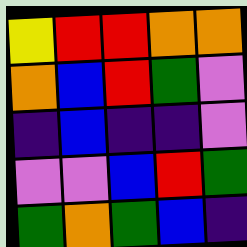[["yellow", "red", "red", "orange", "orange"], ["orange", "blue", "red", "green", "violet"], ["indigo", "blue", "indigo", "indigo", "violet"], ["violet", "violet", "blue", "red", "green"], ["green", "orange", "green", "blue", "indigo"]]